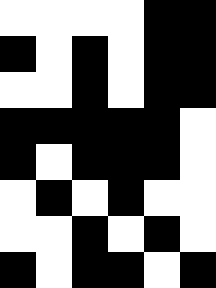[["white", "white", "white", "white", "black", "black"], ["black", "white", "black", "white", "black", "black"], ["white", "white", "black", "white", "black", "black"], ["black", "black", "black", "black", "black", "white"], ["black", "white", "black", "black", "black", "white"], ["white", "black", "white", "black", "white", "white"], ["white", "white", "black", "white", "black", "white"], ["black", "white", "black", "black", "white", "black"]]